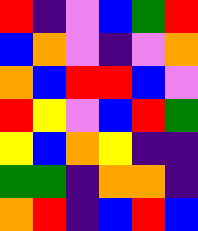[["red", "indigo", "violet", "blue", "green", "red"], ["blue", "orange", "violet", "indigo", "violet", "orange"], ["orange", "blue", "red", "red", "blue", "violet"], ["red", "yellow", "violet", "blue", "red", "green"], ["yellow", "blue", "orange", "yellow", "indigo", "indigo"], ["green", "green", "indigo", "orange", "orange", "indigo"], ["orange", "red", "indigo", "blue", "red", "blue"]]